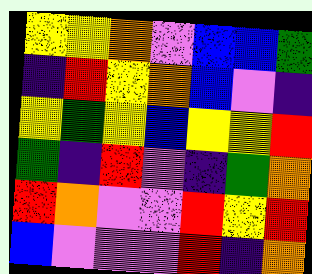[["yellow", "yellow", "orange", "violet", "blue", "blue", "green"], ["indigo", "red", "yellow", "orange", "blue", "violet", "indigo"], ["yellow", "green", "yellow", "blue", "yellow", "yellow", "red"], ["green", "indigo", "red", "violet", "indigo", "green", "orange"], ["red", "orange", "violet", "violet", "red", "yellow", "red"], ["blue", "violet", "violet", "violet", "red", "indigo", "orange"]]